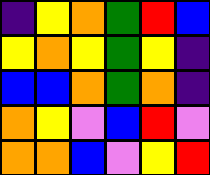[["indigo", "yellow", "orange", "green", "red", "blue"], ["yellow", "orange", "yellow", "green", "yellow", "indigo"], ["blue", "blue", "orange", "green", "orange", "indigo"], ["orange", "yellow", "violet", "blue", "red", "violet"], ["orange", "orange", "blue", "violet", "yellow", "red"]]